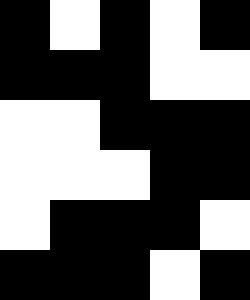[["black", "white", "black", "white", "black"], ["black", "black", "black", "white", "white"], ["white", "white", "black", "black", "black"], ["white", "white", "white", "black", "black"], ["white", "black", "black", "black", "white"], ["black", "black", "black", "white", "black"]]